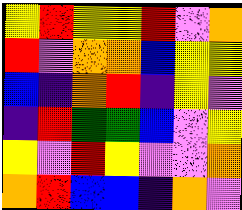[["yellow", "red", "yellow", "yellow", "red", "violet", "orange"], ["red", "violet", "orange", "orange", "blue", "yellow", "yellow"], ["blue", "indigo", "orange", "red", "indigo", "yellow", "violet"], ["indigo", "red", "green", "green", "blue", "violet", "yellow"], ["yellow", "violet", "red", "yellow", "violet", "violet", "orange"], ["orange", "red", "blue", "blue", "indigo", "orange", "violet"]]